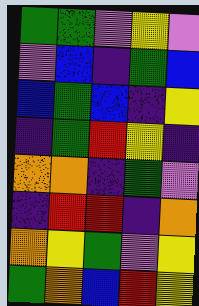[["green", "green", "violet", "yellow", "violet"], ["violet", "blue", "indigo", "green", "blue"], ["blue", "green", "blue", "indigo", "yellow"], ["indigo", "green", "red", "yellow", "indigo"], ["orange", "orange", "indigo", "green", "violet"], ["indigo", "red", "red", "indigo", "orange"], ["orange", "yellow", "green", "violet", "yellow"], ["green", "orange", "blue", "red", "yellow"]]